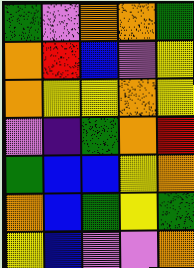[["green", "violet", "orange", "orange", "green"], ["orange", "red", "blue", "violet", "yellow"], ["orange", "yellow", "yellow", "orange", "yellow"], ["violet", "indigo", "green", "orange", "red"], ["green", "blue", "blue", "yellow", "orange"], ["orange", "blue", "green", "yellow", "green"], ["yellow", "blue", "violet", "violet", "orange"]]